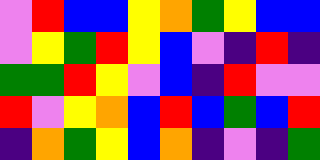[["violet", "red", "blue", "blue", "yellow", "orange", "green", "yellow", "blue", "blue"], ["violet", "yellow", "green", "red", "yellow", "blue", "violet", "indigo", "red", "indigo"], ["green", "green", "red", "yellow", "violet", "blue", "indigo", "red", "violet", "violet"], ["red", "violet", "yellow", "orange", "blue", "red", "blue", "green", "blue", "red"], ["indigo", "orange", "green", "yellow", "blue", "orange", "indigo", "violet", "indigo", "green"]]